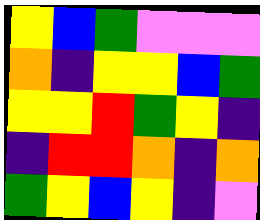[["yellow", "blue", "green", "violet", "violet", "violet"], ["orange", "indigo", "yellow", "yellow", "blue", "green"], ["yellow", "yellow", "red", "green", "yellow", "indigo"], ["indigo", "red", "red", "orange", "indigo", "orange"], ["green", "yellow", "blue", "yellow", "indigo", "violet"]]